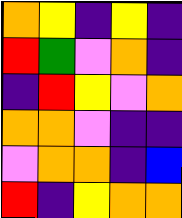[["orange", "yellow", "indigo", "yellow", "indigo"], ["red", "green", "violet", "orange", "indigo"], ["indigo", "red", "yellow", "violet", "orange"], ["orange", "orange", "violet", "indigo", "indigo"], ["violet", "orange", "orange", "indigo", "blue"], ["red", "indigo", "yellow", "orange", "orange"]]